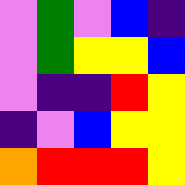[["violet", "green", "violet", "blue", "indigo"], ["violet", "green", "yellow", "yellow", "blue"], ["violet", "indigo", "indigo", "red", "yellow"], ["indigo", "violet", "blue", "yellow", "yellow"], ["orange", "red", "red", "red", "yellow"]]